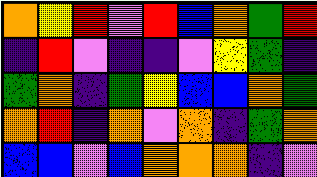[["orange", "yellow", "red", "violet", "red", "blue", "orange", "green", "red"], ["indigo", "red", "violet", "indigo", "indigo", "violet", "yellow", "green", "indigo"], ["green", "orange", "indigo", "green", "yellow", "blue", "blue", "orange", "green"], ["orange", "red", "indigo", "orange", "violet", "orange", "indigo", "green", "orange"], ["blue", "blue", "violet", "blue", "orange", "orange", "orange", "indigo", "violet"]]